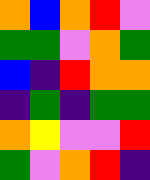[["orange", "blue", "orange", "red", "violet"], ["green", "green", "violet", "orange", "green"], ["blue", "indigo", "red", "orange", "orange"], ["indigo", "green", "indigo", "green", "green"], ["orange", "yellow", "violet", "violet", "red"], ["green", "violet", "orange", "red", "indigo"]]